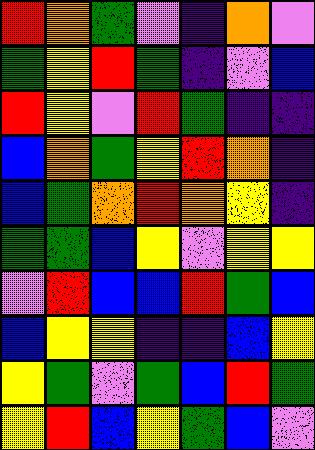[["red", "orange", "green", "violet", "indigo", "orange", "violet"], ["green", "yellow", "red", "green", "indigo", "violet", "blue"], ["red", "yellow", "violet", "red", "green", "indigo", "indigo"], ["blue", "orange", "green", "yellow", "red", "orange", "indigo"], ["blue", "green", "orange", "red", "orange", "yellow", "indigo"], ["green", "green", "blue", "yellow", "violet", "yellow", "yellow"], ["violet", "red", "blue", "blue", "red", "green", "blue"], ["blue", "yellow", "yellow", "indigo", "indigo", "blue", "yellow"], ["yellow", "green", "violet", "green", "blue", "red", "green"], ["yellow", "red", "blue", "yellow", "green", "blue", "violet"]]